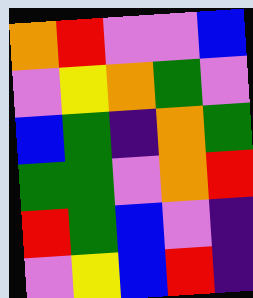[["orange", "red", "violet", "violet", "blue"], ["violet", "yellow", "orange", "green", "violet"], ["blue", "green", "indigo", "orange", "green"], ["green", "green", "violet", "orange", "red"], ["red", "green", "blue", "violet", "indigo"], ["violet", "yellow", "blue", "red", "indigo"]]